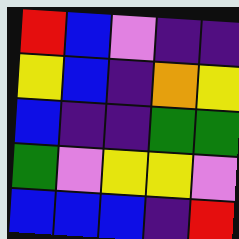[["red", "blue", "violet", "indigo", "indigo"], ["yellow", "blue", "indigo", "orange", "yellow"], ["blue", "indigo", "indigo", "green", "green"], ["green", "violet", "yellow", "yellow", "violet"], ["blue", "blue", "blue", "indigo", "red"]]